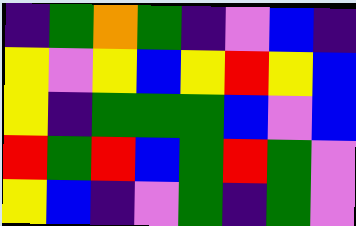[["indigo", "green", "orange", "green", "indigo", "violet", "blue", "indigo"], ["yellow", "violet", "yellow", "blue", "yellow", "red", "yellow", "blue"], ["yellow", "indigo", "green", "green", "green", "blue", "violet", "blue"], ["red", "green", "red", "blue", "green", "red", "green", "violet"], ["yellow", "blue", "indigo", "violet", "green", "indigo", "green", "violet"]]